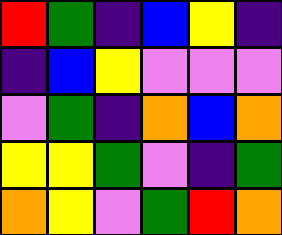[["red", "green", "indigo", "blue", "yellow", "indigo"], ["indigo", "blue", "yellow", "violet", "violet", "violet"], ["violet", "green", "indigo", "orange", "blue", "orange"], ["yellow", "yellow", "green", "violet", "indigo", "green"], ["orange", "yellow", "violet", "green", "red", "orange"]]